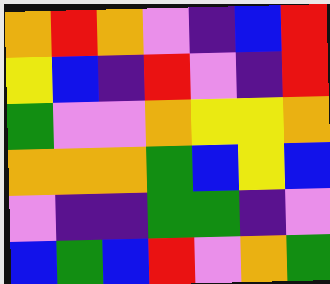[["orange", "red", "orange", "violet", "indigo", "blue", "red"], ["yellow", "blue", "indigo", "red", "violet", "indigo", "red"], ["green", "violet", "violet", "orange", "yellow", "yellow", "orange"], ["orange", "orange", "orange", "green", "blue", "yellow", "blue"], ["violet", "indigo", "indigo", "green", "green", "indigo", "violet"], ["blue", "green", "blue", "red", "violet", "orange", "green"]]